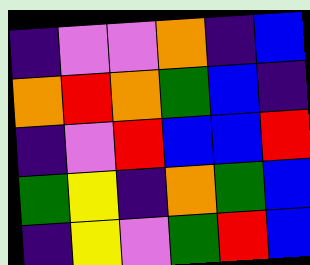[["indigo", "violet", "violet", "orange", "indigo", "blue"], ["orange", "red", "orange", "green", "blue", "indigo"], ["indigo", "violet", "red", "blue", "blue", "red"], ["green", "yellow", "indigo", "orange", "green", "blue"], ["indigo", "yellow", "violet", "green", "red", "blue"]]